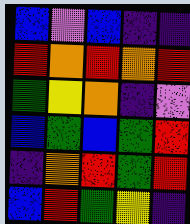[["blue", "violet", "blue", "indigo", "indigo"], ["red", "orange", "red", "orange", "red"], ["green", "yellow", "orange", "indigo", "violet"], ["blue", "green", "blue", "green", "red"], ["indigo", "orange", "red", "green", "red"], ["blue", "red", "green", "yellow", "indigo"]]